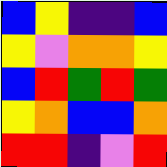[["blue", "yellow", "indigo", "indigo", "blue"], ["yellow", "violet", "orange", "orange", "yellow"], ["blue", "red", "green", "red", "green"], ["yellow", "orange", "blue", "blue", "orange"], ["red", "red", "indigo", "violet", "red"]]